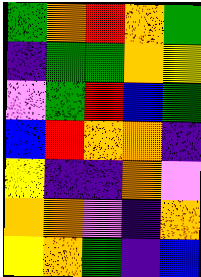[["green", "orange", "red", "orange", "green"], ["indigo", "green", "green", "orange", "yellow"], ["violet", "green", "red", "blue", "green"], ["blue", "red", "orange", "orange", "indigo"], ["yellow", "indigo", "indigo", "orange", "violet"], ["orange", "orange", "violet", "indigo", "orange"], ["yellow", "orange", "green", "indigo", "blue"]]